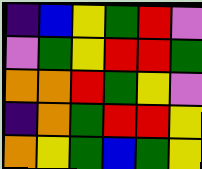[["indigo", "blue", "yellow", "green", "red", "violet"], ["violet", "green", "yellow", "red", "red", "green"], ["orange", "orange", "red", "green", "yellow", "violet"], ["indigo", "orange", "green", "red", "red", "yellow"], ["orange", "yellow", "green", "blue", "green", "yellow"]]